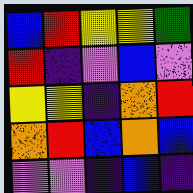[["blue", "red", "yellow", "yellow", "green"], ["red", "indigo", "violet", "blue", "violet"], ["yellow", "yellow", "indigo", "orange", "red"], ["orange", "red", "blue", "orange", "blue"], ["violet", "violet", "indigo", "blue", "indigo"]]